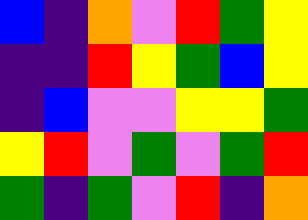[["blue", "indigo", "orange", "violet", "red", "green", "yellow"], ["indigo", "indigo", "red", "yellow", "green", "blue", "yellow"], ["indigo", "blue", "violet", "violet", "yellow", "yellow", "green"], ["yellow", "red", "violet", "green", "violet", "green", "red"], ["green", "indigo", "green", "violet", "red", "indigo", "orange"]]